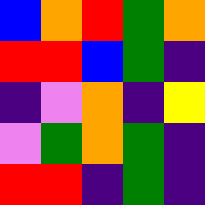[["blue", "orange", "red", "green", "orange"], ["red", "red", "blue", "green", "indigo"], ["indigo", "violet", "orange", "indigo", "yellow"], ["violet", "green", "orange", "green", "indigo"], ["red", "red", "indigo", "green", "indigo"]]